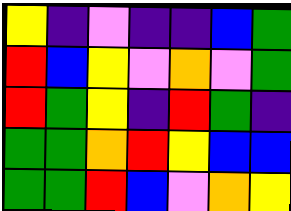[["yellow", "indigo", "violet", "indigo", "indigo", "blue", "green"], ["red", "blue", "yellow", "violet", "orange", "violet", "green"], ["red", "green", "yellow", "indigo", "red", "green", "indigo"], ["green", "green", "orange", "red", "yellow", "blue", "blue"], ["green", "green", "red", "blue", "violet", "orange", "yellow"]]